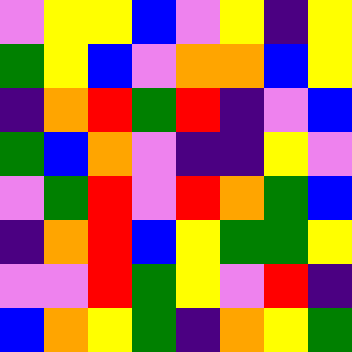[["violet", "yellow", "yellow", "blue", "violet", "yellow", "indigo", "yellow"], ["green", "yellow", "blue", "violet", "orange", "orange", "blue", "yellow"], ["indigo", "orange", "red", "green", "red", "indigo", "violet", "blue"], ["green", "blue", "orange", "violet", "indigo", "indigo", "yellow", "violet"], ["violet", "green", "red", "violet", "red", "orange", "green", "blue"], ["indigo", "orange", "red", "blue", "yellow", "green", "green", "yellow"], ["violet", "violet", "red", "green", "yellow", "violet", "red", "indigo"], ["blue", "orange", "yellow", "green", "indigo", "orange", "yellow", "green"]]